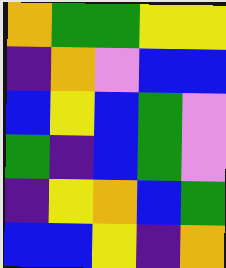[["orange", "green", "green", "yellow", "yellow"], ["indigo", "orange", "violet", "blue", "blue"], ["blue", "yellow", "blue", "green", "violet"], ["green", "indigo", "blue", "green", "violet"], ["indigo", "yellow", "orange", "blue", "green"], ["blue", "blue", "yellow", "indigo", "orange"]]